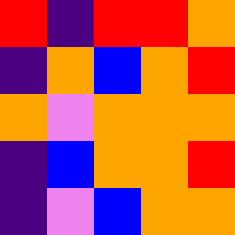[["red", "indigo", "red", "red", "orange"], ["indigo", "orange", "blue", "orange", "red"], ["orange", "violet", "orange", "orange", "orange"], ["indigo", "blue", "orange", "orange", "red"], ["indigo", "violet", "blue", "orange", "orange"]]